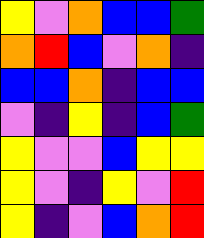[["yellow", "violet", "orange", "blue", "blue", "green"], ["orange", "red", "blue", "violet", "orange", "indigo"], ["blue", "blue", "orange", "indigo", "blue", "blue"], ["violet", "indigo", "yellow", "indigo", "blue", "green"], ["yellow", "violet", "violet", "blue", "yellow", "yellow"], ["yellow", "violet", "indigo", "yellow", "violet", "red"], ["yellow", "indigo", "violet", "blue", "orange", "red"]]